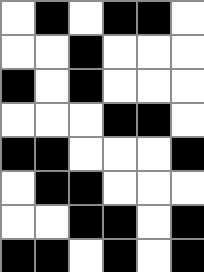[["white", "black", "white", "black", "black", "white"], ["white", "white", "black", "white", "white", "white"], ["black", "white", "black", "white", "white", "white"], ["white", "white", "white", "black", "black", "white"], ["black", "black", "white", "white", "white", "black"], ["white", "black", "black", "white", "white", "white"], ["white", "white", "black", "black", "white", "black"], ["black", "black", "white", "black", "white", "black"]]